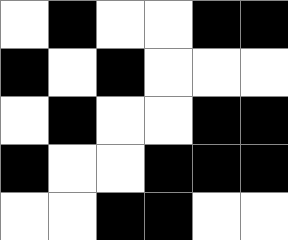[["white", "black", "white", "white", "black", "black"], ["black", "white", "black", "white", "white", "white"], ["white", "black", "white", "white", "black", "black"], ["black", "white", "white", "black", "black", "black"], ["white", "white", "black", "black", "white", "white"]]